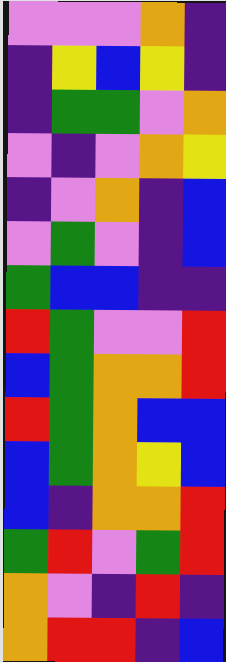[["violet", "violet", "violet", "orange", "indigo"], ["indigo", "yellow", "blue", "yellow", "indigo"], ["indigo", "green", "green", "violet", "orange"], ["violet", "indigo", "violet", "orange", "yellow"], ["indigo", "violet", "orange", "indigo", "blue"], ["violet", "green", "violet", "indigo", "blue"], ["green", "blue", "blue", "indigo", "indigo"], ["red", "green", "violet", "violet", "red"], ["blue", "green", "orange", "orange", "red"], ["red", "green", "orange", "blue", "blue"], ["blue", "green", "orange", "yellow", "blue"], ["blue", "indigo", "orange", "orange", "red"], ["green", "red", "violet", "green", "red"], ["orange", "violet", "indigo", "red", "indigo"], ["orange", "red", "red", "indigo", "blue"]]